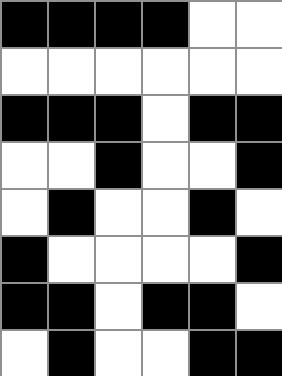[["black", "black", "black", "black", "white", "white"], ["white", "white", "white", "white", "white", "white"], ["black", "black", "black", "white", "black", "black"], ["white", "white", "black", "white", "white", "black"], ["white", "black", "white", "white", "black", "white"], ["black", "white", "white", "white", "white", "black"], ["black", "black", "white", "black", "black", "white"], ["white", "black", "white", "white", "black", "black"]]